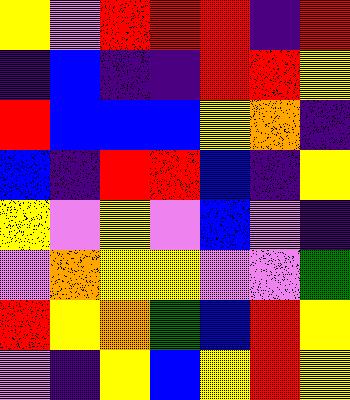[["yellow", "violet", "red", "red", "red", "indigo", "red"], ["indigo", "blue", "indigo", "indigo", "red", "red", "yellow"], ["red", "blue", "blue", "blue", "yellow", "orange", "indigo"], ["blue", "indigo", "red", "red", "blue", "indigo", "yellow"], ["yellow", "violet", "yellow", "violet", "blue", "violet", "indigo"], ["violet", "orange", "yellow", "yellow", "violet", "violet", "green"], ["red", "yellow", "orange", "green", "blue", "red", "yellow"], ["violet", "indigo", "yellow", "blue", "yellow", "red", "yellow"]]